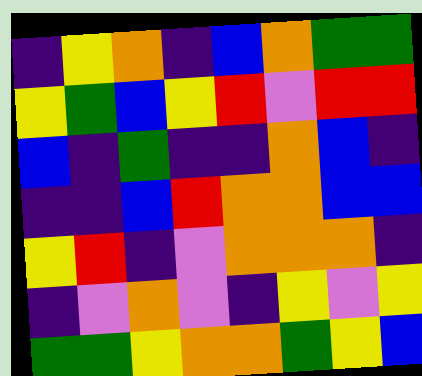[["indigo", "yellow", "orange", "indigo", "blue", "orange", "green", "green"], ["yellow", "green", "blue", "yellow", "red", "violet", "red", "red"], ["blue", "indigo", "green", "indigo", "indigo", "orange", "blue", "indigo"], ["indigo", "indigo", "blue", "red", "orange", "orange", "blue", "blue"], ["yellow", "red", "indigo", "violet", "orange", "orange", "orange", "indigo"], ["indigo", "violet", "orange", "violet", "indigo", "yellow", "violet", "yellow"], ["green", "green", "yellow", "orange", "orange", "green", "yellow", "blue"]]